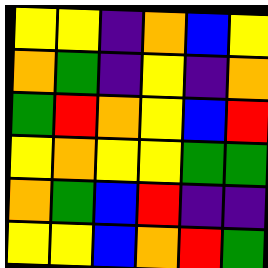[["yellow", "yellow", "indigo", "orange", "blue", "yellow"], ["orange", "green", "indigo", "yellow", "indigo", "orange"], ["green", "red", "orange", "yellow", "blue", "red"], ["yellow", "orange", "yellow", "yellow", "green", "green"], ["orange", "green", "blue", "red", "indigo", "indigo"], ["yellow", "yellow", "blue", "orange", "red", "green"]]